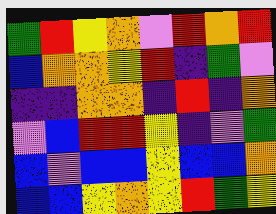[["green", "red", "yellow", "orange", "violet", "red", "orange", "red"], ["blue", "orange", "orange", "yellow", "red", "indigo", "green", "violet"], ["indigo", "indigo", "orange", "orange", "indigo", "red", "indigo", "orange"], ["violet", "blue", "red", "red", "yellow", "indigo", "violet", "green"], ["blue", "violet", "blue", "blue", "yellow", "blue", "blue", "orange"], ["blue", "blue", "yellow", "orange", "yellow", "red", "green", "yellow"]]